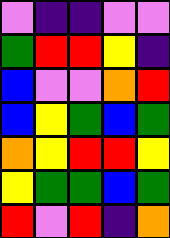[["violet", "indigo", "indigo", "violet", "violet"], ["green", "red", "red", "yellow", "indigo"], ["blue", "violet", "violet", "orange", "red"], ["blue", "yellow", "green", "blue", "green"], ["orange", "yellow", "red", "red", "yellow"], ["yellow", "green", "green", "blue", "green"], ["red", "violet", "red", "indigo", "orange"]]